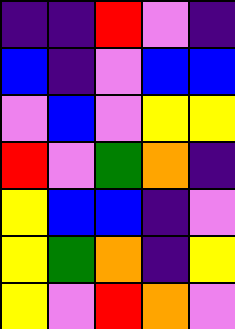[["indigo", "indigo", "red", "violet", "indigo"], ["blue", "indigo", "violet", "blue", "blue"], ["violet", "blue", "violet", "yellow", "yellow"], ["red", "violet", "green", "orange", "indigo"], ["yellow", "blue", "blue", "indigo", "violet"], ["yellow", "green", "orange", "indigo", "yellow"], ["yellow", "violet", "red", "orange", "violet"]]